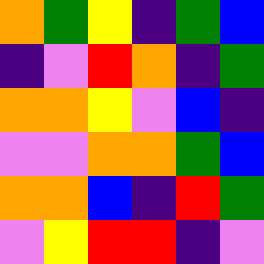[["orange", "green", "yellow", "indigo", "green", "blue"], ["indigo", "violet", "red", "orange", "indigo", "green"], ["orange", "orange", "yellow", "violet", "blue", "indigo"], ["violet", "violet", "orange", "orange", "green", "blue"], ["orange", "orange", "blue", "indigo", "red", "green"], ["violet", "yellow", "red", "red", "indigo", "violet"]]